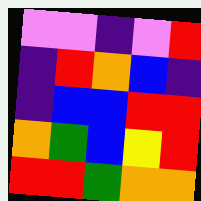[["violet", "violet", "indigo", "violet", "red"], ["indigo", "red", "orange", "blue", "indigo"], ["indigo", "blue", "blue", "red", "red"], ["orange", "green", "blue", "yellow", "red"], ["red", "red", "green", "orange", "orange"]]